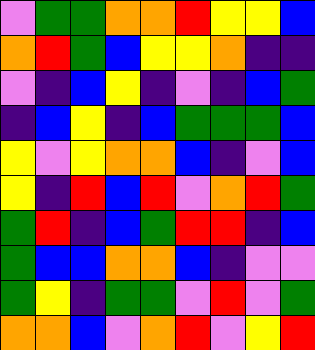[["violet", "green", "green", "orange", "orange", "red", "yellow", "yellow", "blue"], ["orange", "red", "green", "blue", "yellow", "yellow", "orange", "indigo", "indigo"], ["violet", "indigo", "blue", "yellow", "indigo", "violet", "indigo", "blue", "green"], ["indigo", "blue", "yellow", "indigo", "blue", "green", "green", "green", "blue"], ["yellow", "violet", "yellow", "orange", "orange", "blue", "indigo", "violet", "blue"], ["yellow", "indigo", "red", "blue", "red", "violet", "orange", "red", "green"], ["green", "red", "indigo", "blue", "green", "red", "red", "indigo", "blue"], ["green", "blue", "blue", "orange", "orange", "blue", "indigo", "violet", "violet"], ["green", "yellow", "indigo", "green", "green", "violet", "red", "violet", "green"], ["orange", "orange", "blue", "violet", "orange", "red", "violet", "yellow", "red"]]